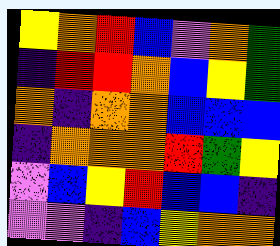[["yellow", "orange", "red", "blue", "violet", "orange", "green"], ["indigo", "red", "red", "orange", "blue", "yellow", "green"], ["orange", "indigo", "orange", "orange", "blue", "blue", "blue"], ["indigo", "orange", "orange", "orange", "red", "green", "yellow"], ["violet", "blue", "yellow", "red", "blue", "blue", "indigo"], ["violet", "violet", "indigo", "blue", "yellow", "orange", "orange"]]